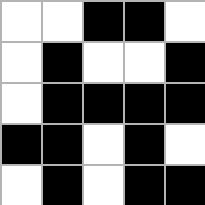[["white", "white", "black", "black", "white"], ["white", "black", "white", "white", "black"], ["white", "black", "black", "black", "black"], ["black", "black", "white", "black", "white"], ["white", "black", "white", "black", "black"]]